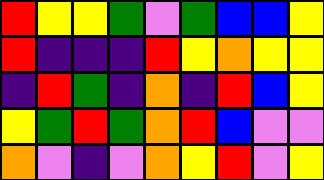[["red", "yellow", "yellow", "green", "violet", "green", "blue", "blue", "yellow"], ["red", "indigo", "indigo", "indigo", "red", "yellow", "orange", "yellow", "yellow"], ["indigo", "red", "green", "indigo", "orange", "indigo", "red", "blue", "yellow"], ["yellow", "green", "red", "green", "orange", "red", "blue", "violet", "violet"], ["orange", "violet", "indigo", "violet", "orange", "yellow", "red", "violet", "yellow"]]